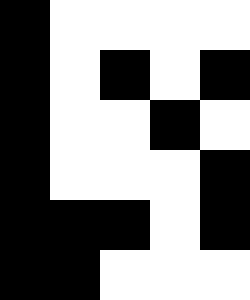[["black", "white", "white", "white", "white"], ["black", "white", "black", "white", "black"], ["black", "white", "white", "black", "white"], ["black", "white", "white", "white", "black"], ["black", "black", "black", "white", "black"], ["black", "black", "white", "white", "white"]]